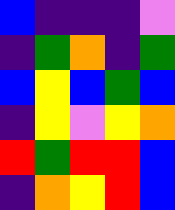[["blue", "indigo", "indigo", "indigo", "violet"], ["indigo", "green", "orange", "indigo", "green"], ["blue", "yellow", "blue", "green", "blue"], ["indigo", "yellow", "violet", "yellow", "orange"], ["red", "green", "red", "red", "blue"], ["indigo", "orange", "yellow", "red", "blue"]]